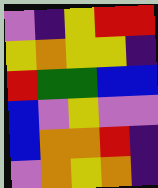[["violet", "indigo", "yellow", "red", "red"], ["yellow", "orange", "yellow", "yellow", "indigo"], ["red", "green", "green", "blue", "blue"], ["blue", "violet", "yellow", "violet", "violet"], ["blue", "orange", "orange", "red", "indigo"], ["violet", "orange", "yellow", "orange", "indigo"]]